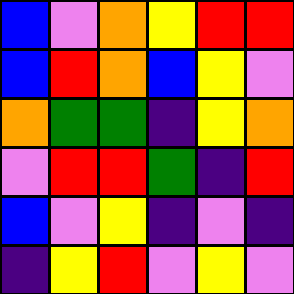[["blue", "violet", "orange", "yellow", "red", "red"], ["blue", "red", "orange", "blue", "yellow", "violet"], ["orange", "green", "green", "indigo", "yellow", "orange"], ["violet", "red", "red", "green", "indigo", "red"], ["blue", "violet", "yellow", "indigo", "violet", "indigo"], ["indigo", "yellow", "red", "violet", "yellow", "violet"]]